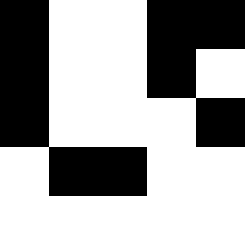[["black", "white", "white", "black", "black"], ["black", "white", "white", "black", "white"], ["black", "white", "white", "white", "black"], ["white", "black", "black", "white", "white"], ["white", "white", "white", "white", "white"]]